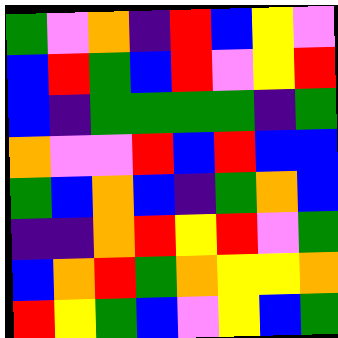[["green", "violet", "orange", "indigo", "red", "blue", "yellow", "violet"], ["blue", "red", "green", "blue", "red", "violet", "yellow", "red"], ["blue", "indigo", "green", "green", "green", "green", "indigo", "green"], ["orange", "violet", "violet", "red", "blue", "red", "blue", "blue"], ["green", "blue", "orange", "blue", "indigo", "green", "orange", "blue"], ["indigo", "indigo", "orange", "red", "yellow", "red", "violet", "green"], ["blue", "orange", "red", "green", "orange", "yellow", "yellow", "orange"], ["red", "yellow", "green", "blue", "violet", "yellow", "blue", "green"]]